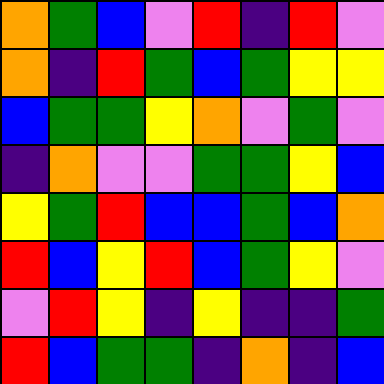[["orange", "green", "blue", "violet", "red", "indigo", "red", "violet"], ["orange", "indigo", "red", "green", "blue", "green", "yellow", "yellow"], ["blue", "green", "green", "yellow", "orange", "violet", "green", "violet"], ["indigo", "orange", "violet", "violet", "green", "green", "yellow", "blue"], ["yellow", "green", "red", "blue", "blue", "green", "blue", "orange"], ["red", "blue", "yellow", "red", "blue", "green", "yellow", "violet"], ["violet", "red", "yellow", "indigo", "yellow", "indigo", "indigo", "green"], ["red", "blue", "green", "green", "indigo", "orange", "indigo", "blue"]]